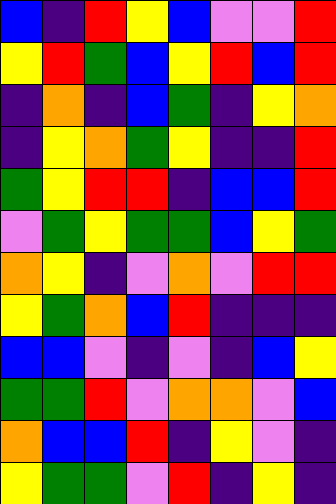[["blue", "indigo", "red", "yellow", "blue", "violet", "violet", "red"], ["yellow", "red", "green", "blue", "yellow", "red", "blue", "red"], ["indigo", "orange", "indigo", "blue", "green", "indigo", "yellow", "orange"], ["indigo", "yellow", "orange", "green", "yellow", "indigo", "indigo", "red"], ["green", "yellow", "red", "red", "indigo", "blue", "blue", "red"], ["violet", "green", "yellow", "green", "green", "blue", "yellow", "green"], ["orange", "yellow", "indigo", "violet", "orange", "violet", "red", "red"], ["yellow", "green", "orange", "blue", "red", "indigo", "indigo", "indigo"], ["blue", "blue", "violet", "indigo", "violet", "indigo", "blue", "yellow"], ["green", "green", "red", "violet", "orange", "orange", "violet", "blue"], ["orange", "blue", "blue", "red", "indigo", "yellow", "violet", "indigo"], ["yellow", "green", "green", "violet", "red", "indigo", "yellow", "indigo"]]